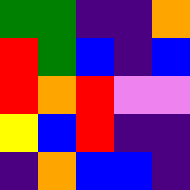[["green", "green", "indigo", "indigo", "orange"], ["red", "green", "blue", "indigo", "blue"], ["red", "orange", "red", "violet", "violet"], ["yellow", "blue", "red", "indigo", "indigo"], ["indigo", "orange", "blue", "blue", "indigo"]]